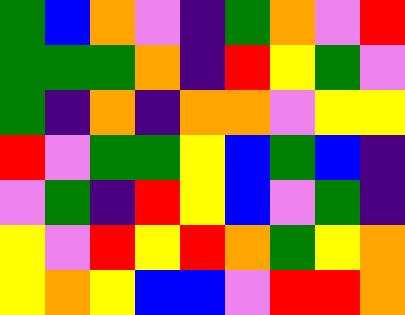[["green", "blue", "orange", "violet", "indigo", "green", "orange", "violet", "red"], ["green", "green", "green", "orange", "indigo", "red", "yellow", "green", "violet"], ["green", "indigo", "orange", "indigo", "orange", "orange", "violet", "yellow", "yellow"], ["red", "violet", "green", "green", "yellow", "blue", "green", "blue", "indigo"], ["violet", "green", "indigo", "red", "yellow", "blue", "violet", "green", "indigo"], ["yellow", "violet", "red", "yellow", "red", "orange", "green", "yellow", "orange"], ["yellow", "orange", "yellow", "blue", "blue", "violet", "red", "red", "orange"]]